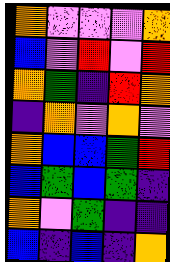[["orange", "violet", "violet", "violet", "orange"], ["blue", "violet", "red", "violet", "red"], ["orange", "green", "indigo", "red", "orange"], ["indigo", "orange", "violet", "orange", "violet"], ["orange", "blue", "blue", "green", "red"], ["blue", "green", "blue", "green", "indigo"], ["orange", "violet", "green", "indigo", "indigo"], ["blue", "indigo", "blue", "indigo", "orange"]]